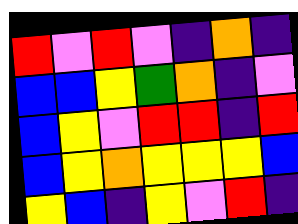[["red", "violet", "red", "violet", "indigo", "orange", "indigo"], ["blue", "blue", "yellow", "green", "orange", "indigo", "violet"], ["blue", "yellow", "violet", "red", "red", "indigo", "red"], ["blue", "yellow", "orange", "yellow", "yellow", "yellow", "blue"], ["yellow", "blue", "indigo", "yellow", "violet", "red", "indigo"]]